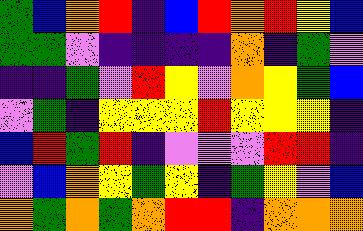[["green", "blue", "orange", "red", "indigo", "blue", "red", "orange", "red", "yellow", "blue"], ["green", "green", "violet", "indigo", "indigo", "indigo", "indigo", "orange", "indigo", "green", "violet"], ["indigo", "indigo", "green", "violet", "red", "yellow", "violet", "orange", "yellow", "green", "blue"], ["violet", "green", "indigo", "yellow", "yellow", "yellow", "red", "yellow", "yellow", "yellow", "indigo"], ["blue", "red", "green", "red", "indigo", "violet", "violet", "violet", "red", "red", "indigo"], ["violet", "blue", "orange", "yellow", "green", "yellow", "indigo", "green", "yellow", "violet", "blue"], ["orange", "green", "orange", "green", "orange", "red", "red", "indigo", "orange", "orange", "orange"]]